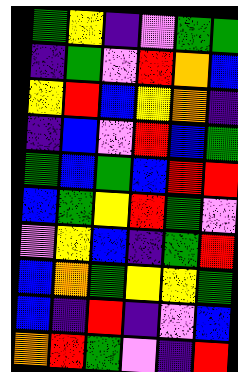[["green", "yellow", "indigo", "violet", "green", "green"], ["indigo", "green", "violet", "red", "orange", "blue"], ["yellow", "red", "blue", "yellow", "orange", "indigo"], ["indigo", "blue", "violet", "red", "blue", "green"], ["green", "blue", "green", "blue", "red", "red"], ["blue", "green", "yellow", "red", "green", "violet"], ["violet", "yellow", "blue", "indigo", "green", "red"], ["blue", "orange", "green", "yellow", "yellow", "green"], ["blue", "indigo", "red", "indigo", "violet", "blue"], ["orange", "red", "green", "violet", "indigo", "red"]]